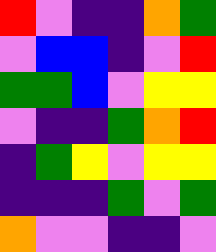[["red", "violet", "indigo", "indigo", "orange", "green"], ["violet", "blue", "blue", "indigo", "violet", "red"], ["green", "green", "blue", "violet", "yellow", "yellow"], ["violet", "indigo", "indigo", "green", "orange", "red"], ["indigo", "green", "yellow", "violet", "yellow", "yellow"], ["indigo", "indigo", "indigo", "green", "violet", "green"], ["orange", "violet", "violet", "indigo", "indigo", "violet"]]